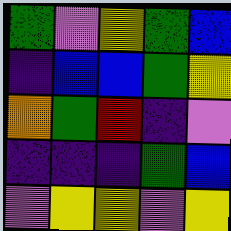[["green", "violet", "yellow", "green", "blue"], ["indigo", "blue", "blue", "green", "yellow"], ["orange", "green", "red", "indigo", "violet"], ["indigo", "indigo", "indigo", "green", "blue"], ["violet", "yellow", "yellow", "violet", "yellow"]]